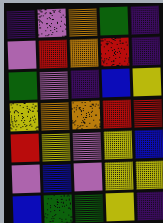[["indigo", "violet", "orange", "green", "indigo"], ["violet", "red", "orange", "red", "indigo"], ["green", "violet", "indigo", "blue", "yellow"], ["yellow", "orange", "orange", "red", "red"], ["red", "yellow", "violet", "yellow", "blue"], ["violet", "blue", "violet", "yellow", "yellow"], ["blue", "green", "green", "yellow", "indigo"]]